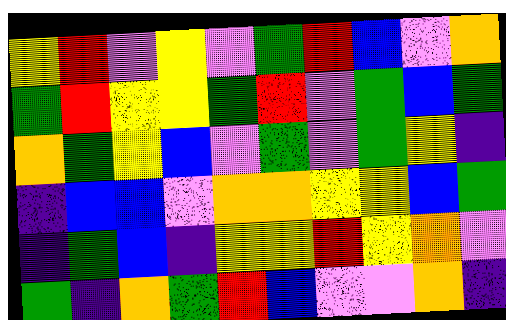[["yellow", "red", "violet", "yellow", "violet", "green", "red", "blue", "violet", "orange"], ["green", "red", "yellow", "yellow", "green", "red", "violet", "green", "blue", "green"], ["orange", "green", "yellow", "blue", "violet", "green", "violet", "green", "yellow", "indigo"], ["indigo", "blue", "blue", "violet", "orange", "orange", "yellow", "yellow", "blue", "green"], ["indigo", "green", "blue", "indigo", "yellow", "yellow", "red", "yellow", "orange", "violet"], ["green", "indigo", "orange", "green", "red", "blue", "violet", "violet", "orange", "indigo"]]